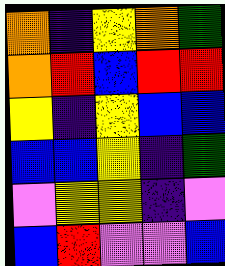[["orange", "indigo", "yellow", "orange", "green"], ["orange", "red", "blue", "red", "red"], ["yellow", "indigo", "yellow", "blue", "blue"], ["blue", "blue", "yellow", "indigo", "green"], ["violet", "yellow", "yellow", "indigo", "violet"], ["blue", "red", "violet", "violet", "blue"]]